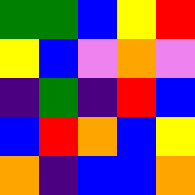[["green", "green", "blue", "yellow", "red"], ["yellow", "blue", "violet", "orange", "violet"], ["indigo", "green", "indigo", "red", "blue"], ["blue", "red", "orange", "blue", "yellow"], ["orange", "indigo", "blue", "blue", "orange"]]